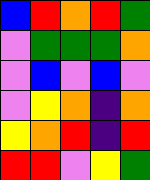[["blue", "red", "orange", "red", "green"], ["violet", "green", "green", "green", "orange"], ["violet", "blue", "violet", "blue", "violet"], ["violet", "yellow", "orange", "indigo", "orange"], ["yellow", "orange", "red", "indigo", "red"], ["red", "red", "violet", "yellow", "green"]]